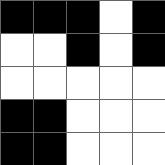[["black", "black", "black", "white", "black"], ["white", "white", "black", "white", "black"], ["white", "white", "white", "white", "white"], ["black", "black", "white", "white", "white"], ["black", "black", "white", "white", "white"]]